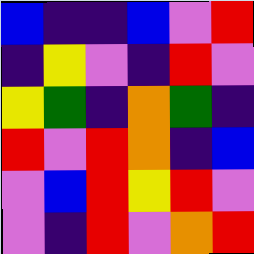[["blue", "indigo", "indigo", "blue", "violet", "red"], ["indigo", "yellow", "violet", "indigo", "red", "violet"], ["yellow", "green", "indigo", "orange", "green", "indigo"], ["red", "violet", "red", "orange", "indigo", "blue"], ["violet", "blue", "red", "yellow", "red", "violet"], ["violet", "indigo", "red", "violet", "orange", "red"]]